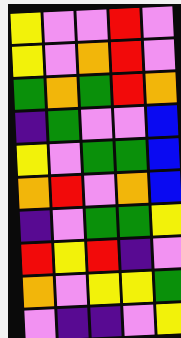[["yellow", "violet", "violet", "red", "violet"], ["yellow", "violet", "orange", "red", "violet"], ["green", "orange", "green", "red", "orange"], ["indigo", "green", "violet", "violet", "blue"], ["yellow", "violet", "green", "green", "blue"], ["orange", "red", "violet", "orange", "blue"], ["indigo", "violet", "green", "green", "yellow"], ["red", "yellow", "red", "indigo", "violet"], ["orange", "violet", "yellow", "yellow", "green"], ["violet", "indigo", "indigo", "violet", "yellow"]]